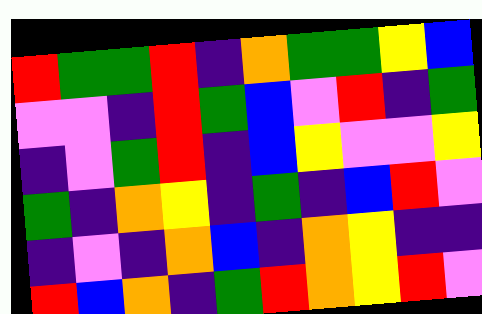[["red", "green", "green", "red", "indigo", "orange", "green", "green", "yellow", "blue"], ["violet", "violet", "indigo", "red", "green", "blue", "violet", "red", "indigo", "green"], ["indigo", "violet", "green", "red", "indigo", "blue", "yellow", "violet", "violet", "yellow"], ["green", "indigo", "orange", "yellow", "indigo", "green", "indigo", "blue", "red", "violet"], ["indigo", "violet", "indigo", "orange", "blue", "indigo", "orange", "yellow", "indigo", "indigo"], ["red", "blue", "orange", "indigo", "green", "red", "orange", "yellow", "red", "violet"]]